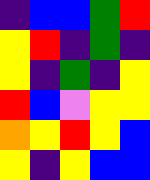[["indigo", "blue", "blue", "green", "red"], ["yellow", "red", "indigo", "green", "indigo"], ["yellow", "indigo", "green", "indigo", "yellow"], ["red", "blue", "violet", "yellow", "yellow"], ["orange", "yellow", "red", "yellow", "blue"], ["yellow", "indigo", "yellow", "blue", "blue"]]